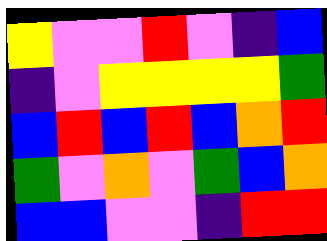[["yellow", "violet", "violet", "red", "violet", "indigo", "blue"], ["indigo", "violet", "yellow", "yellow", "yellow", "yellow", "green"], ["blue", "red", "blue", "red", "blue", "orange", "red"], ["green", "violet", "orange", "violet", "green", "blue", "orange"], ["blue", "blue", "violet", "violet", "indigo", "red", "red"]]